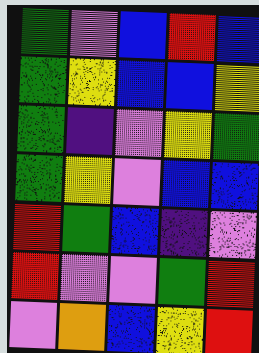[["green", "violet", "blue", "red", "blue"], ["green", "yellow", "blue", "blue", "yellow"], ["green", "indigo", "violet", "yellow", "green"], ["green", "yellow", "violet", "blue", "blue"], ["red", "green", "blue", "indigo", "violet"], ["red", "violet", "violet", "green", "red"], ["violet", "orange", "blue", "yellow", "red"]]